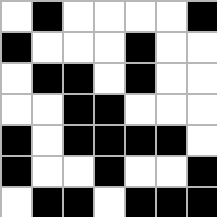[["white", "black", "white", "white", "white", "white", "black"], ["black", "white", "white", "white", "black", "white", "white"], ["white", "black", "black", "white", "black", "white", "white"], ["white", "white", "black", "black", "white", "white", "white"], ["black", "white", "black", "black", "black", "black", "white"], ["black", "white", "white", "black", "white", "white", "black"], ["white", "black", "black", "white", "black", "black", "black"]]